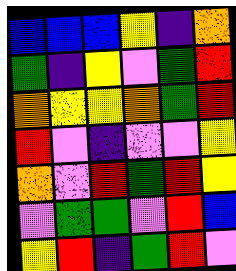[["blue", "blue", "blue", "yellow", "indigo", "orange"], ["green", "indigo", "yellow", "violet", "green", "red"], ["orange", "yellow", "yellow", "orange", "green", "red"], ["red", "violet", "indigo", "violet", "violet", "yellow"], ["orange", "violet", "red", "green", "red", "yellow"], ["violet", "green", "green", "violet", "red", "blue"], ["yellow", "red", "indigo", "green", "red", "violet"]]